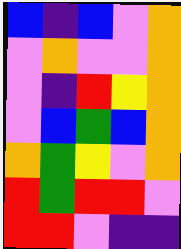[["blue", "indigo", "blue", "violet", "orange"], ["violet", "orange", "violet", "violet", "orange"], ["violet", "indigo", "red", "yellow", "orange"], ["violet", "blue", "green", "blue", "orange"], ["orange", "green", "yellow", "violet", "orange"], ["red", "green", "red", "red", "violet"], ["red", "red", "violet", "indigo", "indigo"]]